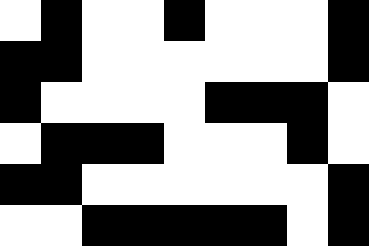[["white", "black", "white", "white", "black", "white", "white", "white", "black"], ["black", "black", "white", "white", "white", "white", "white", "white", "black"], ["black", "white", "white", "white", "white", "black", "black", "black", "white"], ["white", "black", "black", "black", "white", "white", "white", "black", "white"], ["black", "black", "white", "white", "white", "white", "white", "white", "black"], ["white", "white", "black", "black", "black", "black", "black", "white", "black"]]